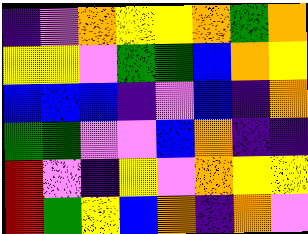[["indigo", "violet", "orange", "yellow", "yellow", "orange", "green", "orange"], ["yellow", "yellow", "violet", "green", "green", "blue", "orange", "yellow"], ["blue", "blue", "blue", "indigo", "violet", "blue", "indigo", "orange"], ["green", "green", "violet", "violet", "blue", "orange", "indigo", "indigo"], ["red", "violet", "indigo", "yellow", "violet", "orange", "yellow", "yellow"], ["red", "green", "yellow", "blue", "orange", "indigo", "orange", "violet"]]